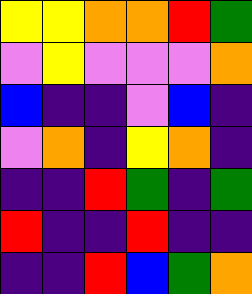[["yellow", "yellow", "orange", "orange", "red", "green"], ["violet", "yellow", "violet", "violet", "violet", "orange"], ["blue", "indigo", "indigo", "violet", "blue", "indigo"], ["violet", "orange", "indigo", "yellow", "orange", "indigo"], ["indigo", "indigo", "red", "green", "indigo", "green"], ["red", "indigo", "indigo", "red", "indigo", "indigo"], ["indigo", "indigo", "red", "blue", "green", "orange"]]